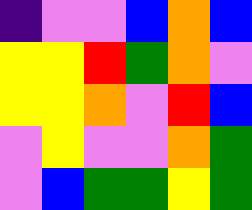[["indigo", "violet", "violet", "blue", "orange", "blue"], ["yellow", "yellow", "red", "green", "orange", "violet"], ["yellow", "yellow", "orange", "violet", "red", "blue"], ["violet", "yellow", "violet", "violet", "orange", "green"], ["violet", "blue", "green", "green", "yellow", "green"]]